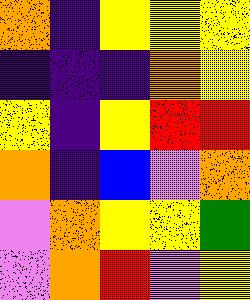[["orange", "indigo", "yellow", "yellow", "yellow"], ["indigo", "indigo", "indigo", "orange", "yellow"], ["yellow", "indigo", "yellow", "red", "red"], ["orange", "indigo", "blue", "violet", "orange"], ["violet", "orange", "yellow", "yellow", "green"], ["violet", "orange", "red", "violet", "yellow"]]